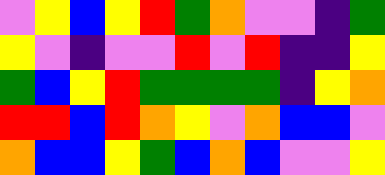[["violet", "yellow", "blue", "yellow", "red", "green", "orange", "violet", "violet", "indigo", "green"], ["yellow", "violet", "indigo", "violet", "violet", "red", "violet", "red", "indigo", "indigo", "yellow"], ["green", "blue", "yellow", "red", "green", "green", "green", "green", "indigo", "yellow", "orange"], ["red", "red", "blue", "red", "orange", "yellow", "violet", "orange", "blue", "blue", "violet"], ["orange", "blue", "blue", "yellow", "green", "blue", "orange", "blue", "violet", "violet", "yellow"]]